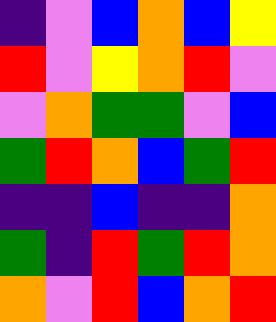[["indigo", "violet", "blue", "orange", "blue", "yellow"], ["red", "violet", "yellow", "orange", "red", "violet"], ["violet", "orange", "green", "green", "violet", "blue"], ["green", "red", "orange", "blue", "green", "red"], ["indigo", "indigo", "blue", "indigo", "indigo", "orange"], ["green", "indigo", "red", "green", "red", "orange"], ["orange", "violet", "red", "blue", "orange", "red"]]